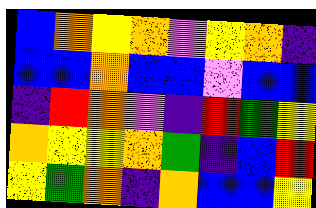[["blue", "orange", "yellow", "orange", "violet", "yellow", "orange", "indigo"], ["blue", "blue", "orange", "blue", "blue", "violet", "blue", "blue"], ["indigo", "red", "orange", "violet", "indigo", "red", "green", "yellow"], ["orange", "yellow", "yellow", "orange", "green", "indigo", "blue", "red"], ["yellow", "green", "orange", "indigo", "orange", "blue", "blue", "yellow"]]